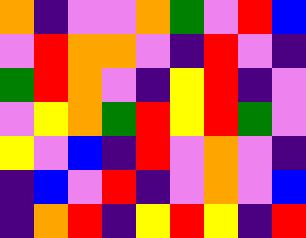[["orange", "indigo", "violet", "violet", "orange", "green", "violet", "red", "blue"], ["violet", "red", "orange", "orange", "violet", "indigo", "red", "violet", "indigo"], ["green", "red", "orange", "violet", "indigo", "yellow", "red", "indigo", "violet"], ["violet", "yellow", "orange", "green", "red", "yellow", "red", "green", "violet"], ["yellow", "violet", "blue", "indigo", "red", "violet", "orange", "violet", "indigo"], ["indigo", "blue", "violet", "red", "indigo", "violet", "orange", "violet", "blue"], ["indigo", "orange", "red", "indigo", "yellow", "red", "yellow", "indigo", "red"]]